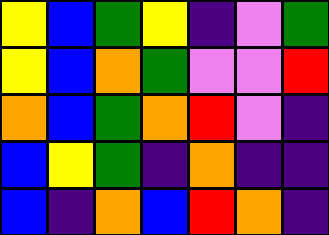[["yellow", "blue", "green", "yellow", "indigo", "violet", "green"], ["yellow", "blue", "orange", "green", "violet", "violet", "red"], ["orange", "blue", "green", "orange", "red", "violet", "indigo"], ["blue", "yellow", "green", "indigo", "orange", "indigo", "indigo"], ["blue", "indigo", "orange", "blue", "red", "orange", "indigo"]]